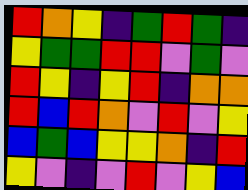[["red", "orange", "yellow", "indigo", "green", "red", "green", "indigo"], ["yellow", "green", "green", "red", "red", "violet", "green", "violet"], ["red", "yellow", "indigo", "yellow", "red", "indigo", "orange", "orange"], ["red", "blue", "red", "orange", "violet", "red", "violet", "yellow"], ["blue", "green", "blue", "yellow", "yellow", "orange", "indigo", "red"], ["yellow", "violet", "indigo", "violet", "red", "violet", "yellow", "blue"]]